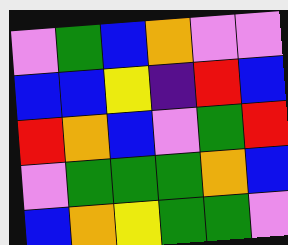[["violet", "green", "blue", "orange", "violet", "violet"], ["blue", "blue", "yellow", "indigo", "red", "blue"], ["red", "orange", "blue", "violet", "green", "red"], ["violet", "green", "green", "green", "orange", "blue"], ["blue", "orange", "yellow", "green", "green", "violet"]]